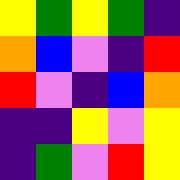[["yellow", "green", "yellow", "green", "indigo"], ["orange", "blue", "violet", "indigo", "red"], ["red", "violet", "indigo", "blue", "orange"], ["indigo", "indigo", "yellow", "violet", "yellow"], ["indigo", "green", "violet", "red", "yellow"]]